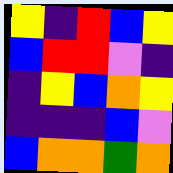[["yellow", "indigo", "red", "blue", "yellow"], ["blue", "red", "red", "violet", "indigo"], ["indigo", "yellow", "blue", "orange", "yellow"], ["indigo", "indigo", "indigo", "blue", "violet"], ["blue", "orange", "orange", "green", "orange"]]